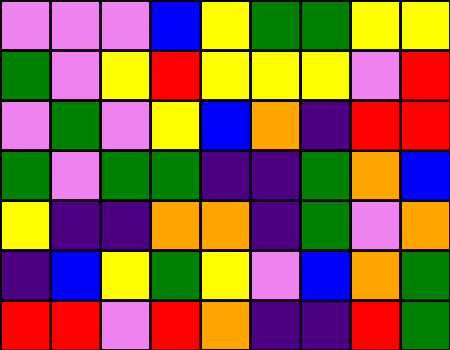[["violet", "violet", "violet", "blue", "yellow", "green", "green", "yellow", "yellow"], ["green", "violet", "yellow", "red", "yellow", "yellow", "yellow", "violet", "red"], ["violet", "green", "violet", "yellow", "blue", "orange", "indigo", "red", "red"], ["green", "violet", "green", "green", "indigo", "indigo", "green", "orange", "blue"], ["yellow", "indigo", "indigo", "orange", "orange", "indigo", "green", "violet", "orange"], ["indigo", "blue", "yellow", "green", "yellow", "violet", "blue", "orange", "green"], ["red", "red", "violet", "red", "orange", "indigo", "indigo", "red", "green"]]